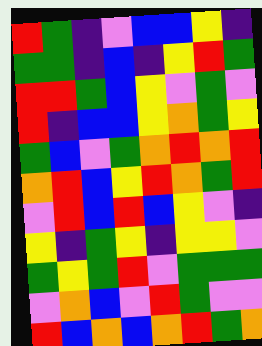[["red", "green", "indigo", "violet", "blue", "blue", "yellow", "indigo"], ["green", "green", "indigo", "blue", "indigo", "yellow", "red", "green"], ["red", "red", "green", "blue", "yellow", "violet", "green", "violet"], ["red", "indigo", "blue", "blue", "yellow", "orange", "green", "yellow"], ["green", "blue", "violet", "green", "orange", "red", "orange", "red"], ["orange", "red", "blue", "yellow", "red", "orange", "green", "red"], ["violet", "red", "blue", "red", "blue", "yellow", "violet", "indigo"], ["yellow", "indigo", "green", "yellow", "indigo", "yellow", "yellow", "violet"], ["green", "yellow", "green", "red", "violet", "green", "green", "green"], ["violet", "orange", "blue", "violet", "red", "green", "violet", "violet"], ["red", "blue", "orange", "blue", "orange", "red", "green", "orange"]]